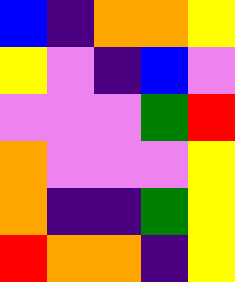[["blue", "indigo", "orange", "orange", "yellow"], ["yellow", "violet", "indigo", "blue", "violet"], ["violet", "violet", "violet", "green", "red"], ["orange", "violet", "violet", "violet", "yellow"], ["orange", "indigo", "indigo", "green", "yellow"], ["red", "orange", "orange", "indigo", "yellow"]]